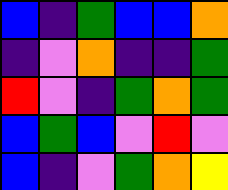[["blue", "indigo", "green", "blue", "blue", "orange"], ["indigo", "violet", "orange", "indigo", "indigo", "green"], ["red", "violet", "indigo", "green", "orange", "green"], ["blue", "green", "blue", "violet", "red", "violet"], ["blue", "indigo", "violet", "green", "orange", "yellow"]]